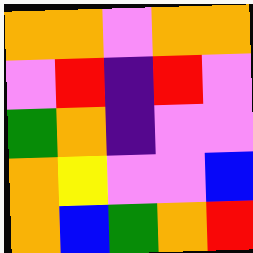[["orange", "orange", "violet", "orange", "orange"], ["violet", "red", "indigo", "red", "violet"], ["green", "orange", "indigo", "violet", "violet"], ["orange", "yellow", "violet", "violet", "blue"], ["orange", "blue", "green", "orange", "red"]]